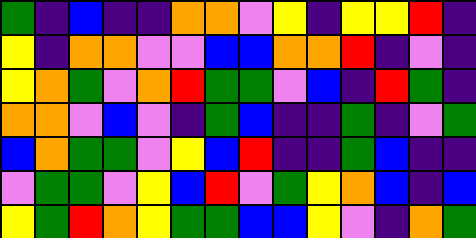[["green", "indigo", "blue", "indigo", "indigo", "orange", "orange", "violet", "yellow", "indigo", "yellow", "yellow", "red", "indigo"], ["yellow", "indigo", "orange", "orange", "violet", "violet", "blue", "blue", "orange", "orange", "red", "indigo", "violet", "indigo"], ["yellow", "orange", "green", "violet", "orange", "red", "green", "green", "violet", "blue", "indigo", "red", "green", "indigo"], ["orange", "orange", "violet", "blue", "violet", "indigo", "green", "blue", "indigo", "indigo", "green", "indigo", "violet", "green"], ["blue", "orange", "green", "green", "violet", "yellow", "blue", "red", "indigo", "indigo", "green", "blue", "indigo", "indigo"], ["violet", "green", "green", "violet", "yellow", "blue", "red", "violet", "green", "yellow", "orange", "blue", "indigo", "blue"], ["yellow", "green", "red", "orange", "yellow", "green", "green", "blue", "blue", "yellow", "violet", "indigo", "orange", "green"]]